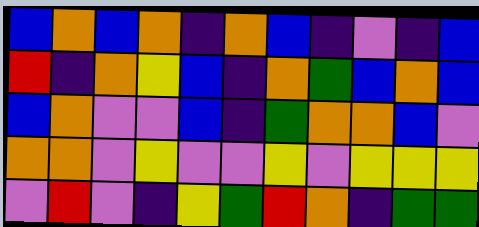[["blue", "orange", "blue", "orange", "indigo", "orange", "blue", "indigo", "violet", "indigo", "blue"], ["red", "indigo", "orange", "yellow", "blue", "indigo", "orange", "green", "blue", "orange", "blue"], ["blue", "orange", "violet", "violet", "blue", "indigo", "green", "orange", "orange", "blue", "violet"], ["orange", "orange", "violet", "yellow", "violet", "violet", "yellow", "violet", "yellow", "yellow", "yellow"], ["violet", "red", "violet", "indigo", "yellow", "green", "red", "orange", "indigo", "green", "green"]]